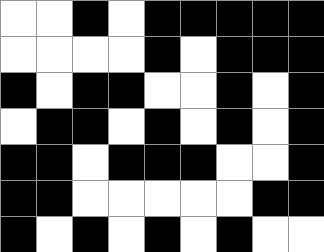[["white", "white", "black", "white", "black", "black", "black", "black", "black"], ["white", "white", "white", "white", "black", "white", "black", "black", "black"], ["black", "white", "black", "black", "white", "white", "black", "white", "black"], ["white", "black", "black", "white", "black", "white", "black", "white", "black"], ["black", "black", "white", "black", "black", "black", "white", "white", "black"], ["black", "black", "white", "white", "white", "white", "white", "black", "black"], ["black", "white", "black", "white", "black", "white", "black", "white", "white"]]